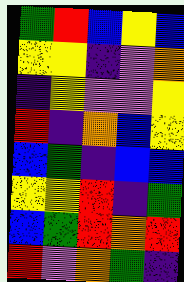[["green", "red", "blue", "yellow", "blue"], ["yellow", "yellow", "indigo", "violet", "orange"], ["indigo", "yellow", "violet", "violet", "yellow"], ["red", "indigo", "orange", "blue", "yellow"], ["blue", "green", "indigo", "blue", "blue"], ["yellow", "yellow", "red", "indigo", "green"], ["blue", "green", "red", "orange", "red"], ["red", "violet", "orange", "green", "indigo"]]